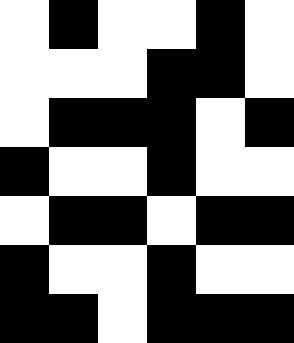[["white", "black", "white", "white", "black", "white"], ["white", "white", "white", "black", "black", "white"], ["white", "black", "black", "black", "white", "black"], ["black", "white", "white", "black", "white", "white"], ["white", "black", "black", "white", "black", "black"], ["black", "white", "white", "black", "white", "white"], ["black", "black", "white", "black", "black", "black"]]